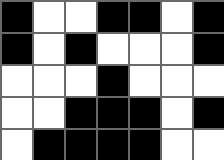[["black", "white", "white", "black", "black", "white", "black"], ["black", "white", "black", "white", "white", "white", "black"], ["white", "white", "white", "black", "white", "white", "white"], ["white", "white", "black", "black", "black", "white", "black"], ["white", "black", "black", "black", "black", "white", "white"]]